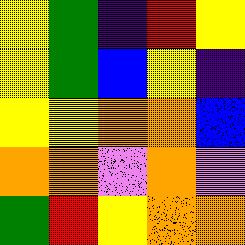[["yellow", "green", "indigo", "red", "yellow"], ["yellow", "green", "blue", "yellow", "indigo"], ["yellow", "yellow", "orange", "orange", "blue"], ["orange", "orange", "violet", "orange", "violet"], ["green", "red", "yellow", "orange", "orange"]]